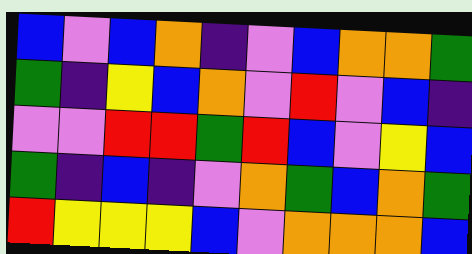[["blue", "violet", "blue", "orange", "indigo", "violet", "blue", "orange", "orange", "green"], ["green", "indigo", "yellow", "blue", "orange", "violet", "red", "violet", "blue", "indigo"], ["violet", "violet", "red", "red", "green", "red", "blue", "violet", "yellow", "blue"], ["green", "indigo", "blue", "indigo", "violet", "orange", "green", "blue", "orange", "green"], ["red", "yellow", "yellow", "yellow", "blue", "violet", "orange", "orange", "orange", "blue"]]